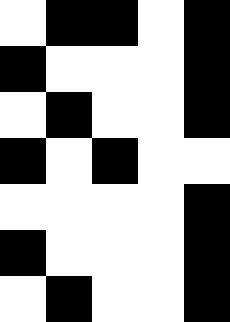[["white", "black", "black", "white", "black"], ["black", "white", "white", "white", "black"], ["white", "black", "white", "white", "black"], ["black", "white", "black", "white", "white"], ["white", "white", "white", "white", "black"], ["black", "white", "white", "white", "black"], ["white", "black", "white", "white", "black"]]